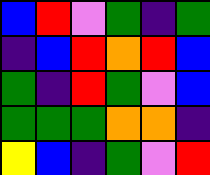[["blue", "red", "violet", "green", "indigo", "green"], ["indigo", "blue", "red", "orange", "red", "blue"], ["green", "indigo", "red", "green", "violet", "blue"], ["green", "green", "green", "orange", "orange", "indigo"], ["yellow", "blue", "indigo", "green", "violet", "red"]]